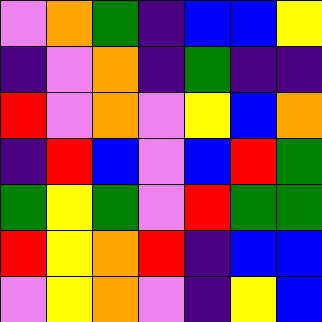[["violet", "orange", "green", "indigo", "blue", "blue", "yellow"], ["indigo", "violet", "orange", "indigo", "green", "indigo", "indigo"], ["red", "violet", "orange", "violet", "yellow", "blue", "orange"], ["indigo", "red", "blue", "violet", "blue", "red", "green"], ["green", "yellow", "green", "violet", "red", "green", "green"], ["red", "yellow", "orange", "red", "indigo", "blue", "blue"], ["violet", "yellow", "orange", "violet", "indigo", "yellow", "blue"]]